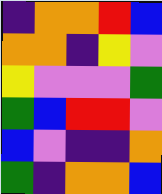[["indigo", "orange", "orange", "red", "blue"], ["orange", "orange", "indigo", "yellow", "violet"], ["yellow", "violet", "violet", "violet", "green"], ["green", "blue", "red", "red", "violet"], ["blue", "violet", "indigo", "indigo", "orange"], ["green", "indigo", "orange", "orange", "blue"]]